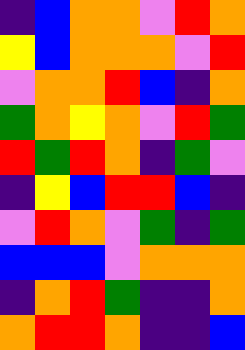[["indigo", "blue", "orange", "orange", "violet", "red", "orange"], ["yellow", "blue", "orange", "orange", "orange", "violet", "red"], ["violet", "orange", "orange", "red", "blue", "indigo", "orange"], ["green", "orange", "yellow", "orange", "violet", "red", "green"], ["red", "green", "red", "orange", "indigo", "green", "violet"], ["indigo", "yellow", "blue", "red", "red", "blue", "indigo"], ["violet", "red", "orange", "violet", "green", "indigo", "green"], ["blue", "blue", "blue", "violet", "orange", "orange", "orange"], ["indigo", "orange", "red", "green", "indigo", "indigo", "orange"], ["orange", "red", "red", "orange", "indigo", "indigo", "blue"]]